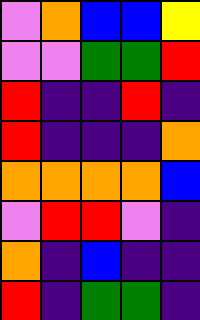[["violet", "orange", "blue", "blue", "yellow"], ["violet", "violet", "green", "green", "red"], ["red", "indigo", "indigo", "red", "indigo"], ["red", "indigo", "indigo", "indigo", "orange"], ["orange", "orange", "orange", "orange", "blue"], ["violet", "red", "red", "violet", "indigo"], ["orange", "indigo", "blue", "indigo", "indigo"], ["red", "indigo", "green", "green", "indigo"]]